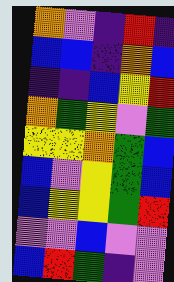[["orange", "violet", "indigo", "red", "indigo"], ["blue", "blue", "indigo", "orange", "blue"], ["indigo", "indigo", "blue", "yellow", "red"], ["orange", "green", "yellow", "violet", "green"], ["yellow", "yellow", "orange", "green", "blue"], ["blue", "violet", "yellow", "green", "blue"], ["blue", "yellow", "yellow", "green", "red"], ["violet", "violet", "blue", "violet", "violet"], ["blue", "red", "green", "indigo", "violet"]]